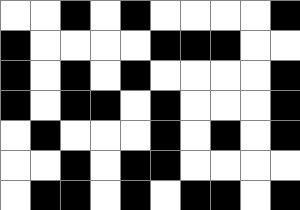[["white", "white", "black", "white", "black", "white", "white", "white", "white", "black"], ["black", "white", "white", "white", "white", "black", "black", "black", "white", "white"], ["black", "white", "black", "white", "black", "white", "white", "white", "white", "black"], ["black", "white", "black", "black", "white", "black", "white", "white", "white", "black"], ["white", "black", "white", "white", "white", "black", "white", "black", "white", "black"], ["white", "white", "black", "white", "black", "black", "white", "white", "white", "white"], ["white", "black", "black", "white", "black", "white", "black", "black", "white", "black"]]